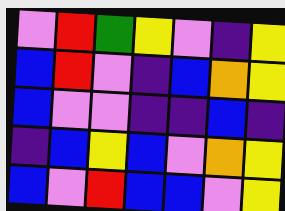[["violet", "red", "green", "yellow", "violet", "indigo", "yellow"], ["blue", "red", "violet", "indigo", "blue", "orange", "yellow"], ["blue", "violet", "violet", "indigo", "indigo", "blue", "indigo"], ["indigo", "blue", "yellow", "blue", "violet", "orange", "yellow"], ["blue", "violet", "red", "blue", "blue", "violet", "yellow"]]